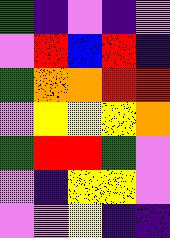[["green", "indigo", "violet", "indigo", "violet"], ["violet", "red", "blue", "red", "indigo"], ["green", "orange", "orange", "red", "red"], ["violet", "yellow", "yellow", "yellow", "orange"], ["green", "red", "red", "green", "violet"], ["violet", "indigo", "yellow", "yellow", "violet"], ["violet", "violet", "yellow", "indigo", "indigo"]]